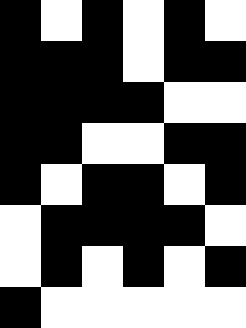[["black", "white", "black", "white", "black", "white"], ["black", "black", "black", "white", "black", "black"], ["black", "black", "black", "black", "white", "white"], ["black", "black", "white", "white", "black", "black"], ["black", "white", "black", "black", "white", "black"], ["white", "black", "black", "black", "black", "white"], ["white", "black", "white", "black", "white", "black"], ["black", "white", "white", "white", "white", "white"]]